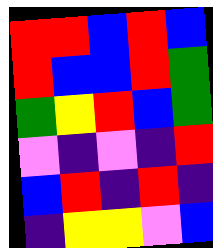[["red", "red", "blue", "red", "blue"], ["red", "blue", "blue", "red", "green"], ["green", "yellow", "red", "blue", "green"], ["violet", "indigo", "violet", "indigo", "red"], ["blue", "red", "indigo", "red", "indigo"], ["indigo", "yellow", "yellow", "violet", "blue"]]